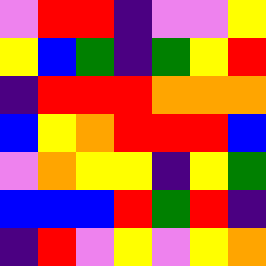[["violet", "red", "red", "indigo", "violet", "violet", "yellow"], ["yellow", "blue", "green", "indigo", "green", "yellow", "red"], ["indigo", "red", "red", "red", "orange", "orange", "orange"], ["blue", "yellow", "orange", "red", "red", "red", "blue"], ["violet", "orange", "yellow", "yellow", "indigo", "yellow", "green"], ["blue", "blue", "blue", "red", "green", "red", "indigo"], ["indigo", "red", "violet", "yellow", "violet", "yellow", "orange"]]